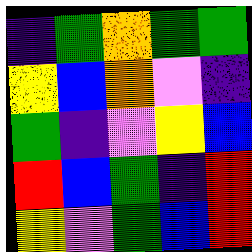[["indigo", "green", "orange", "green", "green"], ["yellow", "blue", "orange", "violet", "indigo"], ["green", "indigo", "violet", "yellow", "blue"], ["red", "blue", "green", "indigo", "red"], ["yellow", "violet", "green", "blue", "red"]]